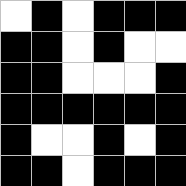[["white", "black", "white", "black", "black", "black"], ["black", "black", "white", "black", "white", "white"], ["black", "black", "white", "white", "white", "black"], ["black", "black", "black", "black", "black", "black"], ["black", "white", "white", "black", "white", "black"], ["black", "black", "white", "black", "black", "black"]]